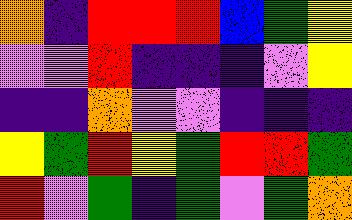[["orange", "indigo", "red", "red", "red", "blue", "green", "yellow"], ["violet", "violet", "red", "indigo", "indigo", "indigo", "violet", "yellow"], ["indigo", "indigo", "orange", "violet", "violet", "indigo", "indigo", "indigo"], ["yellow", "green", "red", "yellow", "green", "red", "red", "green"], ["red", "violet", "green", "indigo", "green", "violet", "green", "orange"]]